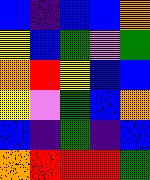[["blue", "indigo", "blue", "blue", "orange"], ["yellow", "blue", "green", "violet", "green"], ["orange", "red", "yellow", "blue", "blue"], ["yellow", "violet", "green", "blue", "orange"], ["blue", "indigo", "green", "indigo", "blue"], ["orange", "red", "red", "red", "green"]]